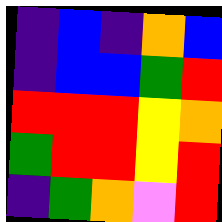[["indigo", "blue", "indigo", "orange", "blue"], ["indigo", "blue", "blue", "green", "red"], ["red", "red", "red", "yellow", "orange"], ["green", "red", "red", "yellow", "red"], ["indigo", "green", "orange", "violet", "red"]]